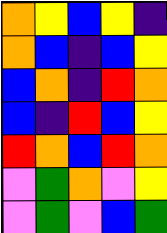[["orange", "yellow", "blue", "yellow", "indigo"], ["orange", "blue", "indigo", "blue", "yellow"], ["blue", "orange", "indigo", "red", "orange"], ["blue", "indigo", "red", "blue", "yellow"], ["red", "orange", "blue", "red", "orange"], ["violet", "green", "orange", "violet", "yellow"], ["violet", "green", "violet", "blue", "green"]]